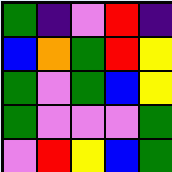[["green", "indigo", "violet", "red", "indigo"], ["blue", "orange", "green", "red", "yellow"], ["green", "violet", "green", "blue", "yellow"], ["green", "violet", "violet", "violet", "green"], ["violet", "red", "yellow", "blue", "green"]]